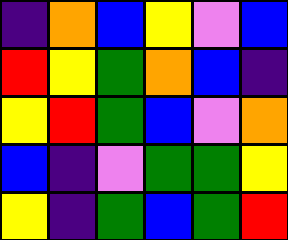[["indigo", "orange", "blue", "yellow", "violet", "blue"], ["red", "yellow", "green", "orange", "blue", "indigo"], ["yellow", "red", "green", "blue", "violet", "orange"], ["blue", "indigo", "violet", "green", "green", "yellow"], ["yellow", "indigo", "green", "blue", "green", "red"]]